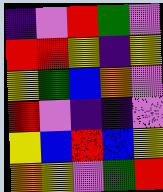[["indigo", "violet", "red", "green", "violet"], ["red", "red", "yellow", "indigo", "yellow"], ["yellow", "green", "blue", "orange", "violet"], ["red", "violet", "indigo", "indigo", "violet"], ["yellow", "blue", "red", "blue", "yellow"], ["orange", "yellow", "violet", "green", "red"]]